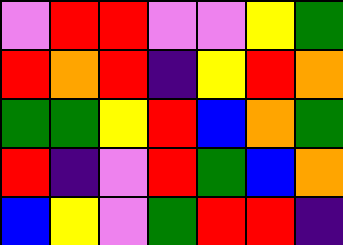[["violet", "red", "red", "violet", "violet", "yellow", "green"], ["red", "orange", "red", "indigo", "yellow", "red", "orange"], ["green", "green", "yellow", "red", "blue", "orange", "green"], ["red", "indigo", "violet", "red", "green", "blue", "orange"], ["blue", "yellow", "violet", "green", "red", "red", "indigo"]]